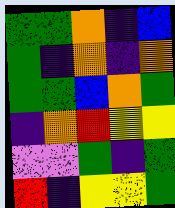[["green", "green", "orange", "indigo", "blue"], ["green", "indigo", "orange", "indigo", "orange"], ["green", "green", "blue", "orange", "green"], ["indigo", "orange", "red", "yellow", "yellow"], ["violet", "violet", "green", "indigo", "green"], ["red", "indigo", "yellow", "yellow", "green"]]